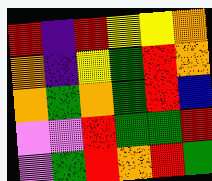[["red", "indigo", "red", "yellow", "yellow", "orange"], ["orange", "indigo", "yellow", "green", "red", "orange"], ["orange", "green", "orange", "green", "red", "blue"], ["violet", "violet", "red", "green", "green", "red"], ["violet", "green", "red", "orange", "red", "green"]]